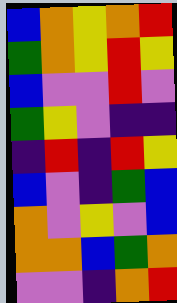[["blue", "orange", "yellow", "orange", "red"], ["green", "orange", "yellow", "red", "yellow"], ["blue", "violet", "violet", "red", "violet"], ["green", "yellow", "violet", "indigo", "indigo"], ["indigo", "red", "indigo", "red", "yellow"], ["blue", "violet", "indigo", "green", "blue"], ["orange", "violet", "yellow", "violet", "blue"], ["orange", "orange", "blue", "green", "orange"], ["violet", "violet", "indigo", "orange", "red"]]